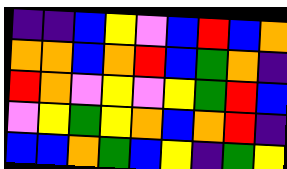[["indigo", "indigo", "blue", "yellow", "violet", "blue", "red", "blue", "orange"], ["orange", "orange", "blue", "orange", "red", "blue", "green", "orange", "indigo"], ["red", "orange", "violet", "yellow", "violet", "yellow", "green", "red", "blue"], ["violet", "yellow", "green", "yellow", "orange", "blue", "orange", "red", "indigo"], ["blue", "blue", "orange", "green", "blue", "yellow", "indigo", "green", "yellow"]]